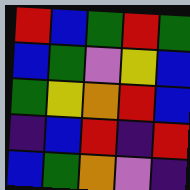[["red", "blue", "green", "red", "green"], ["blue", "green", "violet", "yellow", "blue"], ["green", "yellow", "orange", "red", "blue"], ["indigo", "blue", "red", "indigo", "red"], ["blue", "green", "orange", "violet", "indigo"]]